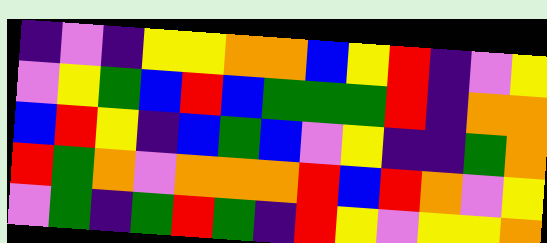[["indigo", "violet", "indigo", "yellow", "yellow", "orange", "orange", "blue", "yellow", "red", "indigo", "violet", "yellow"], ["violet", "yellow", "green", "blue", "red", "blue", "green", "green", "green", "red", "indigo", "orange", "orange"], ["blue", "red", "yellow", "indigo", "blue", "green", "blue", "violet", "yellow", "indigo", "indigo", "green", "orange"], ["red", "green", "orange", "violet", "orange", "orange", "orange", "red", "blue", "red", "orange", "violet", "yellow"], ["violet", "green", "indigo", "green", "red", "green", "indigo", "red", "yellow", "violet", "yellow", "yellow", "orange"]]